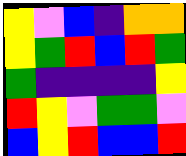[["yellow", "violet", "blue", "indigo", "orange", "orange"], ["yellow", "green", "red", "blue", "red", "green"], ["green", "indigo", "indigo", "indigo", "indigo", "yellow"], ["red", "yellow", "violet", "green", "green", "violet"], ["blue", "yellow", "red", "blue", "blue", "red"]]